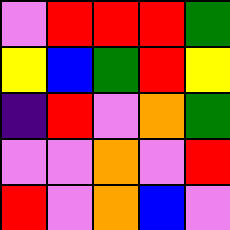[["violet", "red", "red", "red", "green"], ["yellow", "blue", "green", "red", "yellow"], ["indigo", "red", "violet", "orange", "green"], ["violet", "violet", "orange", "violet", "red"], ["red", "violet", "orange", "blue", "violet"]]